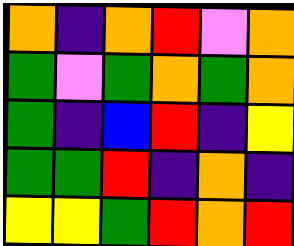[["orange", "indigo", "orange", "red", "violet", "orange"], ["green", "violet", "green", "orange", "green", "orange"], ["green", "indigo", "blue", "red", "indigo", "yellow"], ["green", "green", "red", "indigo", "orange", "indigo"], ["yellow", "yellow", "green", "red", "orange", "red"]]